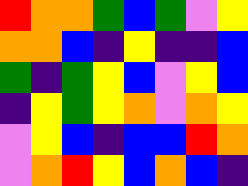[["red", "orange", "orange", "green", "blue", "green", "violet", "yellow"], ["orange", "orange", "blue", "indigo", "yellow", "indigo", "indigo", "blue"], ["green", "indigo", "green", "yellow", "blue", "violet", "yellow", "blue"], ["indigo", "yellow", "green", "yellow", "orange", "violet", "orange", "yellow"], ["violet", "yellow", "blue", "indigo", "blue", "blue", "red", "orange"], ["violet", "orange", "red", "yellow", "blue", "orange", "blue", "indigo"]]